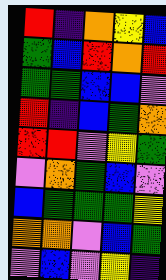[["red", "indigo", "orange", "yellow", "blue"], ["green", "blue", "red", "orange", "red"], ["green", "green", "blue", "blue", "violet"], ["red", "indigo", "blue", "green", "orange"], ["red", "red", "violet", "yellow", "green"], ["violet", "orange", "green", "blue", "violet"], ["blue", "green", "green", "green", "yellow"], ["orange", "orange", "violet", "blue", "green"], ["violet", "blue", "violet", "yellow", "indigo"]]